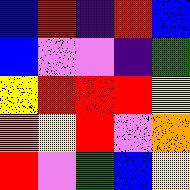[["blue", "red", "indigo", "red", "blue"], ["blue", "violet", "violet", "indigo", "green"], ["yellow", "red", "red", "red", "yellow"], ["orange", "yellow", "red", "violet", "orange"], ["red", "violet", "green", "blue", "yellow"]]